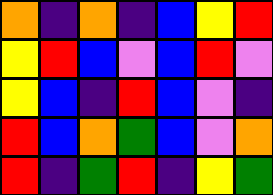[["orange", "indigo", "orange", "indigo", "blue", "yellow", "red"], ["yellow", "red", "blue", "violet", "blue", "red", "violet"], ["yellow", "blue", "indigo", "red", "blue", "violet", "indigo"], ["red", "blue", "orange", "green", "blue", "violet", "orange"], ["red", "indigo", "green", "red", "indigo", "yellow", "green"]]